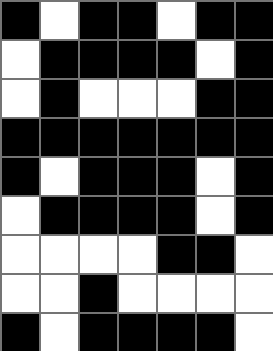[["black", "white", "black", "black", "white", "black", "black"], ["white", "black", "black", "black", "black", "white", "black"], ["white", "black", "white", "white", "white", "black", "black"], ["black", "black", "black", "black", "black", "black", "black"], ["black", "white", "black", "black", "black", "white", "black"], ["white", "black", "black", "black", "black", "white", "black"], ["white", "white", "white", "white", "black", "black", "white"], ["white", "white", "black", "white", "white", "white", "white"], ["black", "white", "black", "black", "black", "black", "white"]]